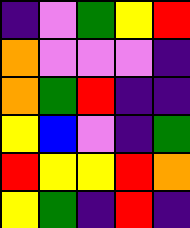[["indigo", "violet", "green", "yellow", "red"], ["orange", "violet", "violet", "violet", "indigo"], ["orange", "green", "red", "indigo", "indigo"], ["yellow", "blue", "violet", "indigo", "green"], ["red", "yellow", "yellow", "red", "orange"], ["yellow", "green", "indigo", "red", "indigo"]]